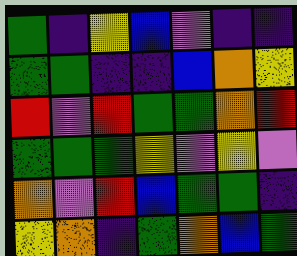[["green", "indigo", "yellow", "blue", "violet", "indigo", "indigo"], ["green", "green", "indigo", "indigo", "blue", "orange", "yellow"], ["red", "violet", "red", "green", "green", "orange", "red"], ["green", "green", "green", "yellow", "violet", "yellow", "violet"], ["orange", "violet", "red", "blue", "green", "green", "indigo"], ["yellow", "orange", "indigo", "green", "orange", "blue", "green"]]